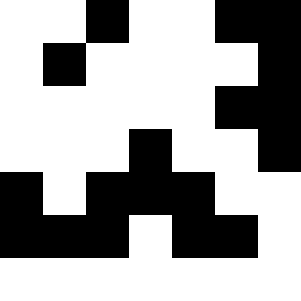[["white", "white", "black", "white", "white", "black", "black"], ["white", "black", "white", "white", "white", "white", "black"], ["white", "white", "white", "white", "white", "black", "black"], ["white", "white", "white", "black", "white", "white", "black"], ["black", "white", "black", "black", "black", "white", "white"], ["black", "black", "black", "white", "black", "black", "white"], ["white", "white", "white", "white", "white", "white", "white"]]